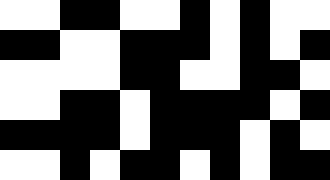[["white", "white", "black", "black", "white", "white", "black", "white", "black", "white", "white"], ["black", "black", "white", "white", "black", "black", "black", "white", "black", "white", "black"], ["white", "white", "white", "white", "black", "black", "white", "white", "black", "black", "white"], ["white", "white", "black", "black", "white", "black", "black", "black", "black", "white", "black"], ["black", "black", "black", "black", "white", "black", "black", "black", "white", "black", "white"], ["white", "white", "black", "white", "black", "black", "white", "black", "white", "black", "black"]]